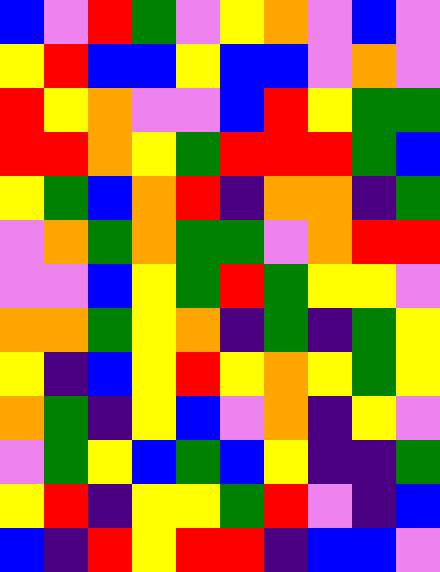[["blue", "violet", "red", "green", "violet", "yellow", "orange", "violet", "blue", "violet"], ["yellow", "red", "blue", "blue", "yellow", "blue", "blue", "violet", "orange", "violet"], ["red", "yellow", "orange", "violet", "violet", "blue", "red", "yellow", "green", "green"], ["red", "red", "orange", "yellow", "green", "red", "red", "red", "green", "blue"], ["yellow", "green", "blue", "orange", "red", "indigo", "orange", "orange", "indigo", "green"], ["violet", "orange", "green", "orange", "green", "green", "violet", "orange", "red", "red"], ["violet", "violet", "blue", "yellow", "green", "red", "green", "yellow", "yellow", "violet"], ["orange", "orange", "green", "yellow", "orange", "indigo", "green", "indigo", "green", "yellow"], ["yellow", "indigo", "blue", "yellow", "red", "yellow", "orange", "yellow", "green", "yellow"], ["orange", "green", "indigo", "yellow", "blue", "violet", "orange", "indigo", "yellow", "violet"], ["violet", "green", "yellow", "blue", "green", "blue", "yellow", "indigo", "indigo", "green"], ["yellow", "red", "indigo", "yellow", "yellow", "green", "red", "violet", "indigo", "blue"], ["blue", "indigo", "red", "yellow", "red", "red", "indigo", "blue", "blue", "violet"]]